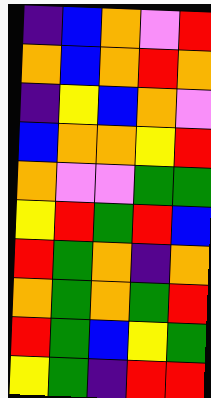[["indigo", "blue", "orange", "violet", "red"], ["orange", "blue", "orange", "red", "orange"], ["indigo", "yellow", "blue", "orange", "violet"], ["blue", "orange", "orange", "yellow", "red"], ["orange", "violet", "violet", "green", "green"], ["yellow", "red", "green", "red", "blue"], ["red", "green", "orange", "indigo", "orange"], ["orange", "green", "orange", "green", "red"], ["red", "green", "blue", "yellow", "green"], ["yellow", "green", "indigo", "red", "red"]]